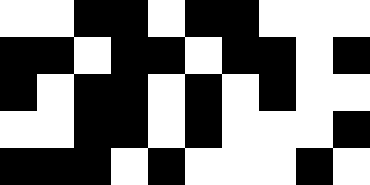[["white", "white", "black", "black", "white", "black", "black", "white", "white", "white"], ["black", "black", "white", "black", "black", "white", "black", "black", "white", "black"], ["black", "white", "black", "black", "white", "black", "white", "black", "white", "white"], ["white", "white", "black", "black", "white", "black", "white", "white", "white", "black"], ["black", "black", "black", "white", "black", "white", "white", "white", "black", "white"]]